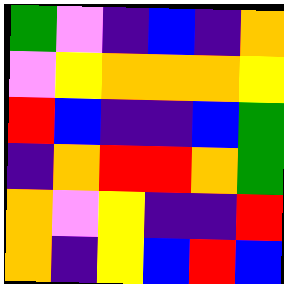[["green", "violet", "indigo", "blue", "indigo", "orange"], ["violet", "yellow", "orange", "orange", "orange", "yellow"], ["red", "blue", "indigo", "indigo", "blue", "green"], ["indigo", "orange", "red", "red", "orange", "green"], ["orange", "violet", "yellow", "indigo", "indigo", "red"], ["orange", "indigo", "yellow", "blue", "red", "blue"]]